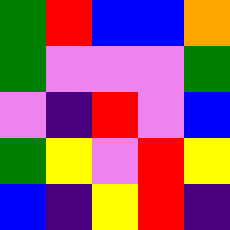[["green", "red", "blue", "blue", "orange"], ["green", "violet", "violet", "violet", "green"], ["violet", "indigo", "red", "violet", "blue"], ["green", "yellow", "violet", "red", "yellow"], ["blue", "indigo", "yellow", "red", "indigo"]]